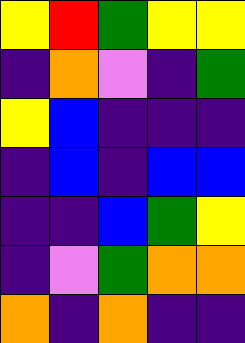[["yellow", "red", "green", "yellow", "yellow"], ["indigo", "orange", "violet", "indigo", "green"], ["yellow", "blue", "indigo", "indigo", "indigo"], ["indigo", "blue", "indigo", "blue", "blue"], ["indigo", "indigo", "blue", "green", "yellow"], ["indigo", "violet", "green", "orange", "orange"], ["orange", "indigo", "orange", "indigo", "indigo"]]